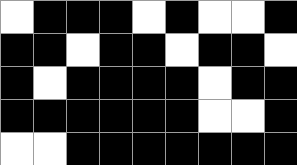[["white", "black", "black", "black", "white", "black", "white", "white", "black"], ["black", "black", "white", "black", "black", "white", "black", "black", "white"], ["black", "white", "black", "black", "black", "black", "white", "black", "black"], ["black", "black", "black", "black", "black", "black", "white", "white", "black"], ["white", "white", "black", "black", "black", "black", "black", "black", "black"]]